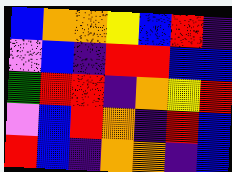[["blue", "orange", "orange", "yellow", "blue", "red", "indigo"], ["violet", "blue", "indigo", "red", "red", "blue", "blue"], ["green", "red", "red", "indigo", "orange", "yellow", "red"], ["violet", "blue", "red", "orange", "indigo", "red", "blue"], ["red", "blue", "indigo", "orange", "orange", "indigo", "blue"]]